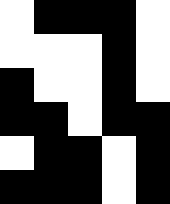[["white", "black", "black", "black", "white"], ["white", "white", "white", "black", "white"], ["black", "white", "white", "black", "white"], ["black", "black", "white", "black", "black"], ["white", "black", "black", "white", "black"], ["black", "black", "black", "white", "black"]]